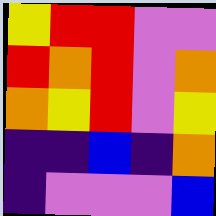[["yellow", "red", "red", "violet", "violet"], ["red", "orange", "red", "violet", "orange"], ["orange", "yellow", "red", "violet", "yellow"], ["indigo", "indigo", "blue", "indigo", "orange"], ["indigo", "violet", "violet", "violet", "blue"]]